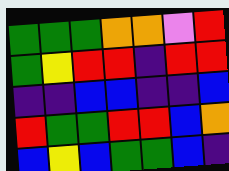[["green", "green", "green", "orange", "orange", "violet", "red"], ["green", "yellow", "red", "red", "indigo", "red", "red"], ["indigo", "indigo", "blue", "blue", "indigo", "indigo", "blue"], ["red", "green", "green", "red", "red", "blue", "orange"], ["blue", "yellow", "blue", "green", "green", "blue", "indigo"]]